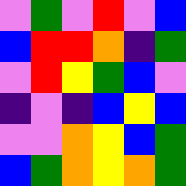[["violet", "green", "violet", "red", "violet", "blue"], ["blue", "red", "red", "orange", "indigo", "green"], ["violet", "red", "yellow", "green", "blue", "violet"], ["indigo", "violet", "indigo", "blue", "yellow", "blue"], ["violet", "violet", "orange", "yellow", "blue", "green"], ["blue", "green", "orange", "yellow", "orange", "green"]]